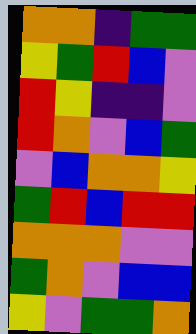[["orange", "orange", "indigo", "green", "green"], ["yellow", "green", "red", "blue", "violet"], ["red", "yellow", "indigo", "indigo", "violet"], ["red", "orange", "violet", "blue", "green"], ["violet", "blue", "orange", "orange", "yellow"], ["green", "red", "blue", "red", "red"], ["orange", "orange", "orange", "violet", "violet"], ["green", "orange", "violet", "blue", "blue"], ["yellow", "violet", "green", "green", "orange"]]